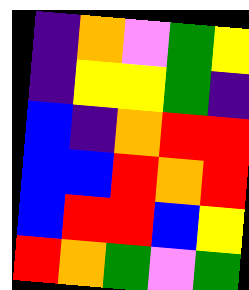[["indigo", "orange", "violet", "green", "yellow"], ["indigo", "yellow", "yellow", "green", "indigo"], ["blue", "indigo", "orange", "red", "red"], ["blue", "blue", "red", "orange", "red"], ["blue", "red", "red", "blue", "yellow"], ["red", "orange", "green", "violet", "green"]]